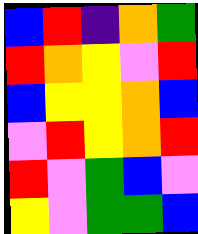[["blue", "red", "indigo", "orange", "green"], ["red", "orange", "yellow", "violet", "red"], ["blue", "yellow", "yellow", "orange", "blue"], ["violet", "red", "yellow", "orange", "red"], ["red", "violet", "green", "blue", "violet"], ["yellow", "violet", "green", "green", "blue"]]